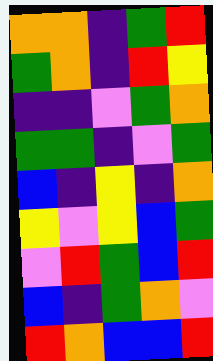[["orange", "orange", "indigo", "green", "red"], ["green", "orange", "indigo", "red", "yellow"], ["indigo", "indigo", "violet", "green", "orange"], ["green", "green", "indigo", "violet", "green"], ["blue", "indigo", "yellow", "indigo", "orange"], ["yellow", "violet", "yellow", "blue", "green"], ["violet", "red", "green", "blue", "red"], ["blue", "indigo", "green", "orange", "violet"], ["red", "orange", "blue", "blue", "red"]]